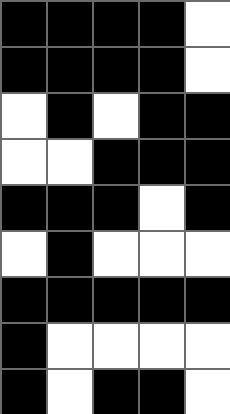[["black", "black", "black", "black", "white"], ["black", "black", "black", "black", "white"], ["white", "black", "white", "black", "black"], ["white", "white", "black", "black", "black"], ["black", "black", "black", "white", "black"], ["white", "black", "white", "white", "white"], ["black", "black", "black", "black", "black"], ["black", "white", "white", "white", "white"], ["black", "white", "black", "black", "white"]]